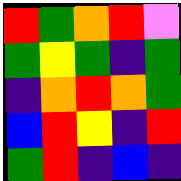[["red", "green", "orange", "red", "violet"], ["green", "yellow", "green", "indigo", "green"], ["indigo", "orange", "red", "orange", "green"], ["blue", "red", "yellow", "indigo", "red"], ["green", "red", "indigo", "blue", "indigo"]]